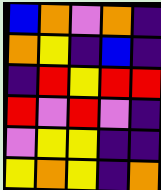[["blue", "orange", "violet", "orange", "indigo"], ["orange", "yellow", "indigo", "blue", "indigo"], ["indigo", "red", "yellow", "red", "red"], ["red", "violet", "red", "violet", "indigo"], ["violet", "yellow", "yellow", "indigo", "indigo"], ["yellow", "orange", "yellow", "indigo", "orange"]]